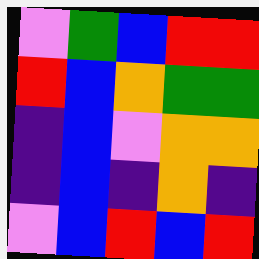[["violet", "green", "blue", "red", "red"], ["red", "blue", "orange", "green", "green"], ["indigo", "blue", "violet", "orange", "orange"], ["indigo", "blue", "indigo", "orange", "indigo"], ["violet", "blue", "red", "blue", "red"]]